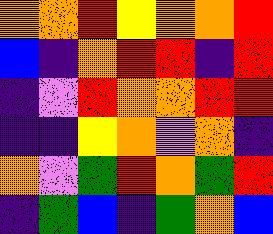[["orange", "orange", "red", "yellow", "orange", "orange", "red"], ["blue", "indigo", "orange", "red", "red", "indigo", "red"], ["indigo", "violet", "red", "orange", "orange", "red", "red"], ["indigo", "indigo", "yellow", "orange", "violet", "orange", "indigo"], ["orange", "violet", "green", "red", "orange", "green", "red"], ["indigo", "green", "blue", "indigo", "green", "orange", "blue"]]